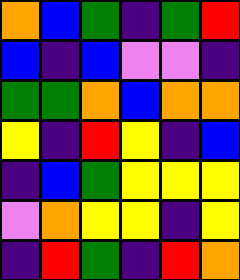[["orange", "blue", "green", "indigo", "green", "red"], ["blue", "indigo", "blue", "violet", "violet", "indigo"], ["green", "green", "orange", "blue", "orange", "orange"], ["yellow", "indigo", "red", "yellow", "indigo", "blue"], ["indigo", "blue", "green", "yellow", "yellow", "yellow"], ["violet", "orange", "yellow", "yellow", "indigo", "yellow"], ["indigo", "red", "green", "indigo", "red", "orange"]]